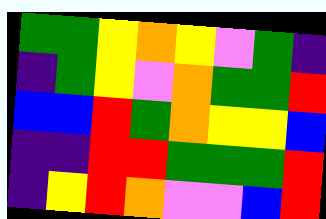[["green", "green", "yellow", "orange", "yellow", "violet", "green", "indigo"], ["indigo", "green", "yellow", "violet", "orange", "green", "green", "red"], ["blue", "blue", "red", "green", "orange", "yellow", "yellow", "blue"], ["indigo", "indigo", "red", "red", "green", "green", "green", "red"], ["indigo", "yellow", "red", "orange", "violet", "violet", "blue", "red"]]